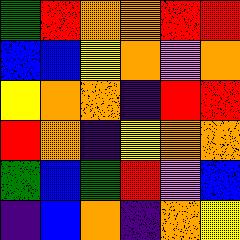[["green", "red", "orange", "orange", "red", "red"], ["blue", "blue", "yellow", "orange", "violet", "orange"], ["yellow", "orange", "orange", "indigo", "red", "red"], ["red", "orange", "indigo", "yellow", "orange", "orange"], ["green", "blue", "green", "red", "violet", "blue"], ["indigo", "blue", "orange", "indigo", "orange", "yellow"]]